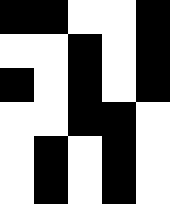[["black", "black", "white", "white", "black"], ["white", "white", "black", "white", "black"], ["black", "white", "black", "white", "black"], ["white", "white", "black", "black", "white"], ["white", "black", "white", "black", "white"], ["white", "black", "white", "black", "white"]]